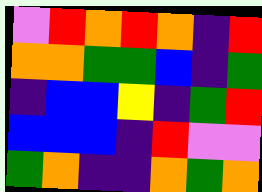[["violet", "red", "orange", "red", "orange", "indigo", "red"], ["orange", "orange", "green", "green", "blue", "indigo", "green"], ["indigo", "blue", "blue", "yellow", "indigo", "green", "red"], ["blue", "blue", "blue", "indigo", "red", "violet", "violet"], ["green", "orange", "indigo", "indigo", "orange", "green", "orange"]]